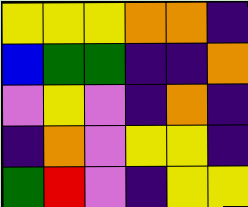[["yellow", "yellow", "yellow", "orange", "orange", "indigo"], ["blue", "green", "green", "indigo", "indigo", "orange"], ["violet", "yellow", "violet", "indigo", "orange", "indigo"], ["indigo", "orange", "violet", "yellow", "yellow", "indigo"], ["green", "red", "violet", "indigo", "yellow", "yellow"]]